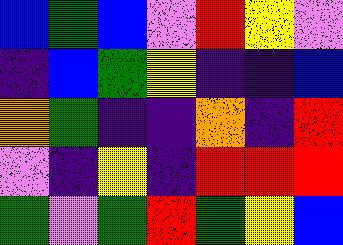[["blue", "green", "blue", "violet", "red", "yellow", "violet"], ["indigo", "blue", "green", "yellow", "indigo", "indigo", "blue"], ["orange", "green", "indigo", "indigo", "orange", "indigo", "red"], ["violet", "indigo", "yellow", "indigo", "red", "red", "red"], ["green", "violet", "green", "red", "green", "yellow", "blue"]]